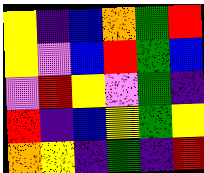[["yellow", "indigo", "blue", "orange", "green", "red"], ["yellow", "violet", "blue", "red", "green", "blue"], ["violet", "red", "yellow", "violet", "green", "indigo"], ["red", "indigo", "blue", "yellow", "green", "yellow"], ["orange", "yellow", "indigo", "green", "indigo", "red"]]